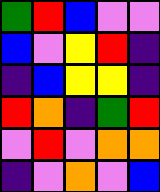[["green", "red", "blue", "violet", "violet"], ["blue", "violet", "yellow", "red", "indigo"], ["indigo", "blue", "yellow", "yellow", "indigo"], ["red", "orange", "indigo", "green", "red"], ["violet", "red", "violet", "orange", "orange"], ["indigo", "violet", "orange", "violet", "blue"]]